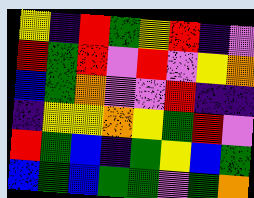[["yellow", "indigo", "red", "green", "yellow", "red", "indigo", "violet"], ["red", "green", "red", "violet", "red", "violet", "yellow", "orange"], ["blue", "green", "orange", "violet", "violet", "red", "indigo", "indigo"], ["indigo", "yellow", "yellow", "orange", "yellow", "green", "red", "violet"], ["red", "green", "blue", "indigo", "green", "yellow", "blue", "green"], ["blue", "green", "blue", "green", "green", "violet", "green", "orange"]]